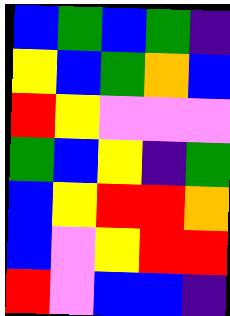[["blue", "green", "blue", "green", "indigo"], ["yellow", "blue", "green", "orange", "blue"], ["red", "yellow", "violet", "violet", "violet"], ["green", "blue", "yellow", "indigo", "green"], ["blue", "yellow", "red", "red", "orange"], ["blue", "violet", "yellow", "red", "red"], ["red", "violet", "blue", "blue", "indigo"]]